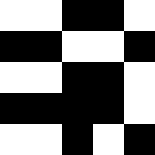[["white", "white", "black", "black", "white"], ["black", "black", "white", "white", "black"], ["white", "white", "black", "black", "white"], ["black", "black", "black", "black", "white"], ["white", "white", "black", "white", "black"]]